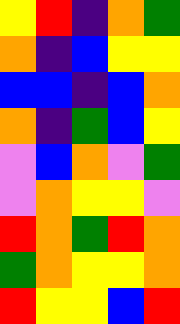[["yellow", "red", "indigo", "orange", "green"], ["orange", "indigo", "blue", "yellow", "yellow"], ["blue", "blue", "indigo", "blue", "orange"], ["orange", "indigo", "green", "blue", "yellow"], ["violet", "blue", "orange", "violet", "green"], ["violet", "orange", "yellow", "yellow", "violet"], ["red", "orange", "green", "red", "orange"], ["green", "orange", "yellow", "yellow", "orange"], ["red", "yellow", "yellow", "blue", "red"]]